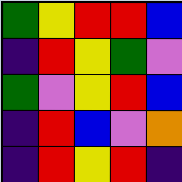[["green", "yellow", "red", "red", "blue"], ["indigo", "red", "yellow", "green", "violet"], ["green", "violet", "yellow", "red", "blue"], ["indigo", "red", "blue", "violet", "orange"], ["indigo", "red", "yellow", "red", "indigo"]]